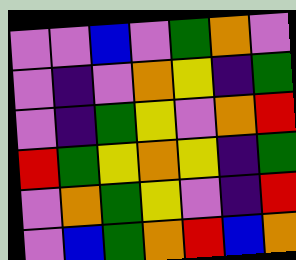[["violet", "violet", "blue", "violet", "green", "orange", "violet"], ["violet", "indigo", "violet", "orange", "yellow", "indigo", "green"], ["violet", "indigo", "green", "yellow", "violet", "orange", "red"], ["red", "green", "yellow", "orange", "yellow", "indigo", "green"], ["violet", "orange", "green", "yellow", "violet", "indigo", "red"], ["violet", "blue", "green", "orange", "red", "blue", "orange"]]